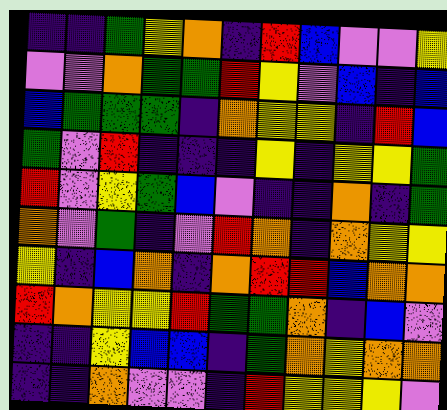[["indigo", "indigo", "green", "yellow", "orange", "indigo", "red", "blue", "violet", "violet", "yellow"], ["violet", "violet", "orange", "green", "green", "red", "yellow", "violet", "blue", "indigo", "blue"], ["blue", "green", "green", "green", "indigo", "orange", "yellow", "yellow", "indigo", "red", "blue"], ["green", "violet", "red", "indigo", "indigo", "indigo", "yellow", "indigo", "yellow", "yellow", "green"], ["red", "violet", "yellow", "green", "blue", "violet", "indigo", "indigo", "orange", "indigo", "green"], ["orange", "violet", "green", "indigo", "violet", "red", "orange", "indigo", "orange", "yellow", "yellow"], ["yellow", "indigo", "blue", "orange", "indigo", "orange", "red", "red", "blue", "orange", "orange"], ["red", "orange", "yellow", "yellow", "red", "green", "green", "orange", "indigo", "blue", "violet"], ["indigo", "indigo", "yellow", "blue", "blue", "indigo", "green", "orange", "yellow", "orange", "orange"], ["indigo", "indigo", "orange", "violet", "violet", "indigo", "red", "yellow", "yellow", "yellow", "violet"]]